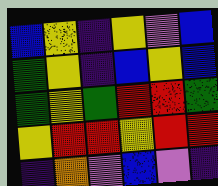[["blue", "yellow", "indigo", "yellow", "violet", "blue"], ["green", "yellow", "indigo", "blue", "yellow", "blue"], ["green", "yellow", "green", "red", "red", "green"], ["yellow", "red", "red", "yellow", "red", "red"], ["indigo", "orange", "violet", "blue", "violet", "indigo"]]